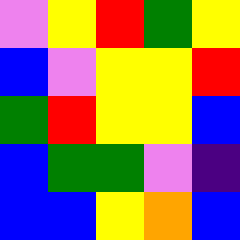[["violet", "yellow", "red", "green", "yellow"], ["blue", "violet", "yellow", "yellow", "red"], ["green", "red", "yellow", "yellow", "blue"], ["blue", "green", "green", "violet", "indigo"], ["blue", "blue", "yellow", "orange", "blue"]]